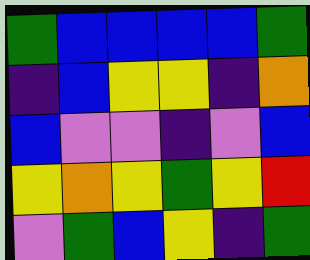[["green", "blue", "blue", "blue", "blue", "green"], ["indigo", "blue", "yellow", "yellow", "indigo", "orange"], ["blue", "violet", "violet", "indigo", "violet", "blue"], ["yellow", "orange", "yellow", "green", "yellow", "red"], ["violet", "green", "blue", "yellow", "indigo", "green"]]